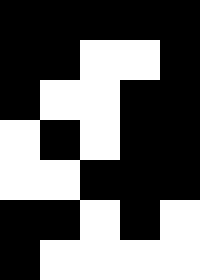[["black", "black", "black", "black", "black"], ["black", "black", "white", "white", "black"], ["black", "white", "white", "black", "black"], ["white", "black", "white", "black", "black"], ["white", "white", "black", "black", "black"], ["black", "black", "white", "black", "white"], ["black", "white", "white", "white", "white"]]